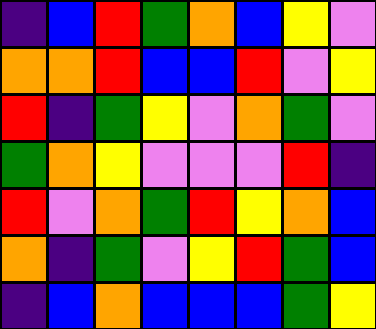[["indigo", "blue", "red", "green", "orange", "blue", "yellow", "violet"], ["orange", "orange", "red", "blue", "blue", "red", "violet", "yellow"], ["red", "indigo", "green", "yellow", "violet", "orange", "green", "violet"], ["green", "orange", "yellow", "violet", "violet", "violet", "red", "indigo"], ["red", "violet", "orange", "green", "red", "yellow", "orange", "blue"], ["orange", "indigo", "green", "violet", "yellow", "red", "green", "blue"], ["indigo", "blue", "orange", "blue", "blue", "blue", "green", "yellow"]]